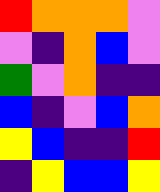[["red", "orange", "orange", "orange", "violet"], ["violet", "indigo", "orange", "blue", "violet"], ["green", "violet", "orange", "indigo", "indigo"], ["blue", "indigo", "violet", "blue", "orange"], ["yellow", "blue", "indigo", "indigo", "red"], ["indigo", "yellow", "blue", "blue", "yellow"]]